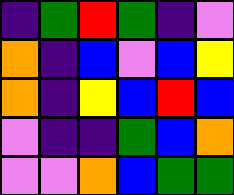[["indigo", "green", "red", "green", "indigo", "violet"], ["orange", "indigo", "blue", "violet", "blue", "yellow"], ["orange", "indigo", "yellow", "blue", "red", "blue"], ["violet", "indigo", "indigo", "green", "blue", "orange"], ["violet", "violet", "orange", "blue", "green", "green"]]